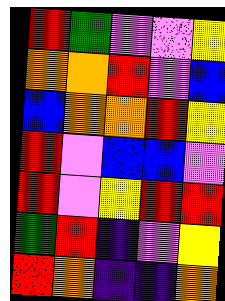[["red", "green", "violet", "violet", "yellow"], ["orange", "orange", "red", "violet", "blue"], ["blue", "orange", "orange", "red", "yellow"], ["red", "violet", "blue", "blue", "violet"], ["red", "violet", "yellow", "red", "red"], ["green", "red", "indigo", "violet", "yellow"], ["red", "orange", "indigo", "indigo", "orange"]]